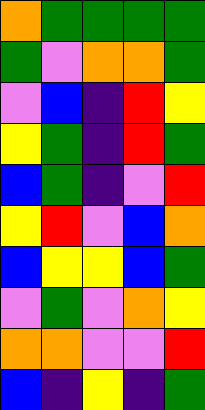[["orange", "green", "green", "green", "green"], ["green", "violet", "orange", "orange", "green"], ["violet", "blue", "indigo", "red", "yellow"], ["yellow", "green", "indigo", "red", "green"], ["blue", "green", "indigo", "violet", "red"], ["yellow", "red", "violet", "blue", "orange"], ["blue", "yellow", "yellow", "blue", "green"], ["violet", "green", "violet", "orange", "yellow"], ["orange", "orange", "violet", "violet", "red"], ["blue", "indigo", "yellow", "indigo", "green"]]